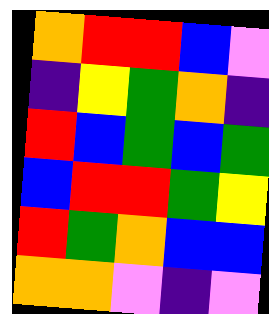[["orange", "red", "red", "blue", "violet"], ["indigo", "yellow", "green", "orange", "indigo"], ["red", "blue", "green", "blue", "green"], ["blue", "red", "red", "green", "yellow"], ["red", "green", "orange", "blue", "blue"], ["orange", "orange", "violet", "indigo", "violet"]]